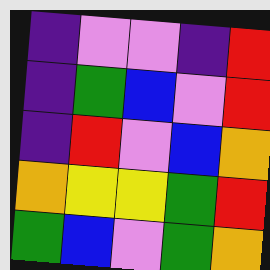[["indigo", "violet", "violet", "indigo", "red"], ["indigo", "green", "blue", "violet", "red"], ["indigo", "red", "violet", "blue", "orange"], ["orange", "yellow", "yellow", "green", "red"], ["green", "blue", "violet", "green", "orange"]]